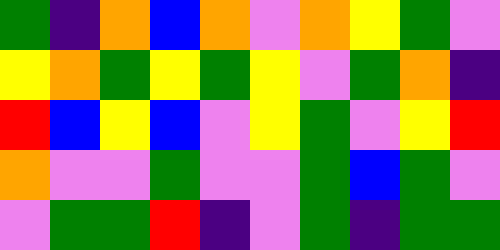[["green", "indigo", "orange", "blue", "orange", "violet", "orange", "yellow", "green", "violet"], ["yellow", "orange", "green", "yellow", "green", "yellow", "violet", "green", "orange", "indigo"], ["red", "blue", "yellow", "blue", "violet", "yellow", "green", "violet", "yellow", "red"], ["orange", "violet", "violet", "green", "violet", "violet", "green", "blue", "green", "violet"], ["violet", "green", "green", "red", "indigo", "violet", "green", "indigo", "green", "green"]]